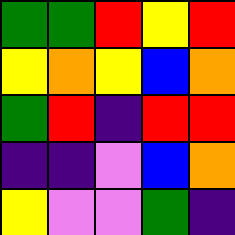[["green", "green", "red", "yellow", "red"], ["yellow", "orange", "yellow", "blue", "orange"], ["green", "red", "indigo", "red", "red"], ["indigo", "indigo", "violet", "blue", "orange"], ["yellow", "violet", "violet", "green", "indigo"]]